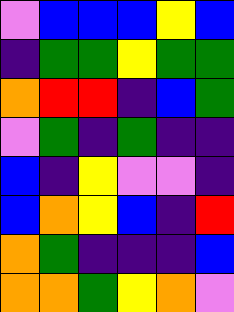[["violet", "blue", "blue", "blue", "yellow", "blue"], ["indigo", "green", "green", "yellow", "green", "green"], ["orange", "red", "red", "indigo", "blue", "green"], ["violet", "green", "indigo", "green", "indigo", "indigo"], ["blue", "indigo", "yellow", "violet", "violet", "indigo"], ["blue", "orange", "yellow", "blue", "indigo", "red"], ["orange", "green", "indigo", "indigo", "indigo", "blue"], ["orange", "orange", "green", "yellow", "orange", "violet"]]